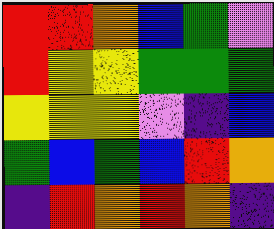[["red", "red", "orange", "blue", "green", "violet"], ["red", "yellow", "yellow", "green", "green", "green"], ["yellow", "yellow", "yellow", "violet", "indigo", "blue"], ["green", "blue", "green", "blue", "red", "orange"], ["indigo", "red", "orange", "red", "orange", "indigo"]]